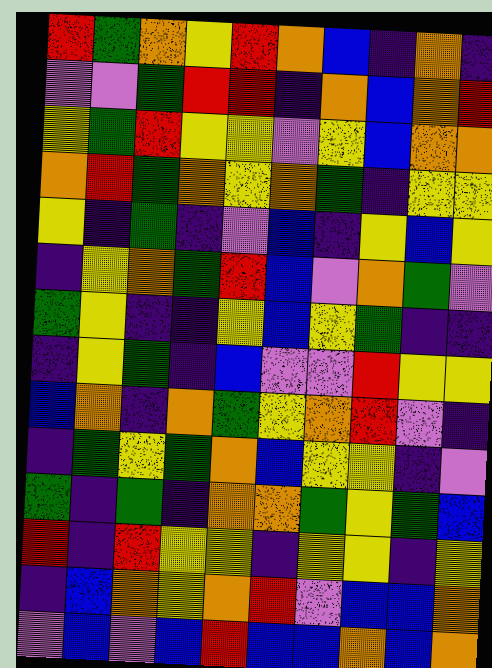[["red", "green", "orange", "yellow", "red", "orange", "blue", "indigo", "orange", "indigo"], ["violet", "violet", "green", "red", "red", "indigo", "orange", "blue", "orange", "red"], ["yellow", "green", "red", "yellow", "yellow", "violet", "yellow", "blue", "orange", "orange"], ["orange", "red", "green", "orange", "yellow", "orange", "green", "indigo", "yellow", "yellow"], ["yellow", "indigo", "green", "indigo", "violet", "blue", "indigo", "yellow", "blue", "yellow"], ["indigo", "yellow", "orange", "green", "red", "blue", "violet", "orange", "green", "violet"], ["green", "yellow", "indigo", "indigo", "yellow", "blue", "yellow", "green", "indigo", "indigo"], ["indigo", "yellow", "green", "indigo", "blue", "violet", "violet", "red", "yellow", "yellow"], ["blue", "orange", "indigo", "orange", "green", "yellow", "orange", "red", "violet", "indigo"], ["indigo", "green", "yellow", "green", "orange", "blue", "yellow", "yellow", "indigo", "violet"], ["green", "indigo", "green", "indigo", "orange", "orange", "green", "yellow", "green", "blue"], ["red", "indigo", "red", "yellow", "yellow", "indigo", "yellow", "yellow", "indigo", "yellow"], ["indigo", "blue", "orange", "yellow", "orange", "red", "violet", "blue", "blue", "orange"], ["violet", "blue", "violet", "blue", "red", "blue", "blue", "orange", "blue", "orange"]]